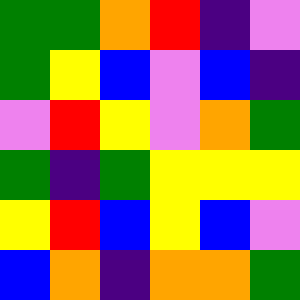[["green", "green", "orange", "red", "indigo", "violet"], ["green", "yellow", "blue", "violet", "blue", "indigo"], ["violet", "red", "yellow", "violet", "orange", "green"], ["green", "indigo", "green", "yellow", "yellow", "yellow"], ["yellow", "red", "blue", "yellow", "blue", "violet"], ["blue", "orange", "indigo", "orange", "orange", "green"]]